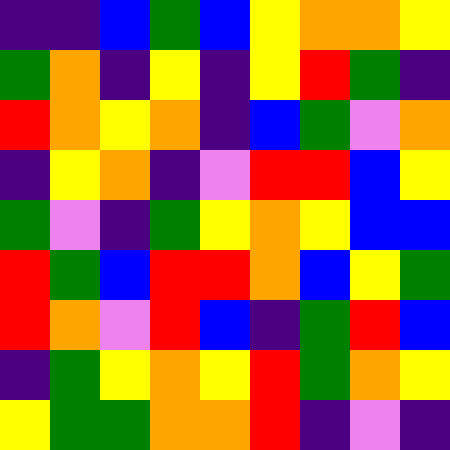[["indigo", "indigo", "blue", "green", "blue", "yellow", "orange", "orange", "yellow"], ["green", "orange", "indigo", "yellow", "indigo", "yellow", "red", "green", "indigo"], ["red", "orange", "yellow", "orange", "indigo", "blue", "green", "violet", "orange"], ["indigo", "yellow", "orange", "indigo", "violet", "red", "red", "blue", "yellow"], ["green", "violet", "indigo", "green", "yellow", "orange", "yellow", "blue", "blue"], ["red", "green", "blue", "red", "red", "orange", "blue", "yellow", "green"], ["red", "orange", "violet", "red", "blue", "indigo", "green", "red", "blue"], ["indigo", "green", "yellow", "orange", "yellow", "red", "green", "orange", "yellow"], ["yellow", "green", "green", "orange", "orange", "red", "indigo", "violet", "indigo"]]